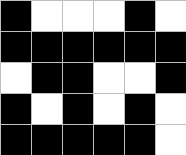[["black", "white", "white", "white", "black", "white"], ["black", "black", "black", "black", "black", "black"], ["white", "black", "black", "white", "white", "black"], ["black", "white", "black", "white", "black", "white"], ["black", "black", "black", "black", "black", "white"]]